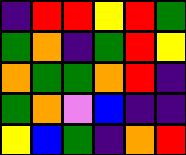[["indigo", "red", "red", "yellow", "red", "green"], ["green", "orange", "indigo", "green", "red", "yellow"], ["orange", "green", "green", "orange", "red", "indigo"], ["green", "orange", "violet", "blue", "indigo", "indigo"], ["yellow", "blue", "green", "indigo", "orange", "red"]]